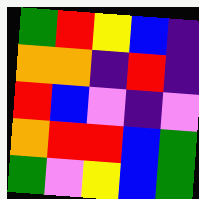[["green", "red", "yellow", "blue", "indigo"], ["orange", "orange", "indigo", "red", "indigo"], ["red", "blue", "violet", "indigo", "violet"], ["orange", "red", "red", "blue", "green"], ["green", "violet", "yellow", "blue", "green"]]